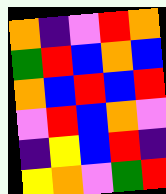[["orange", "indigo", "violet", "red", "orange"], ["green", "red", "blue", "orange", "blue"], ["orange", "blue", "red", "blue", "red"], ["violet", "red", "blue", "orange", "violet"], ["indigo", "yellow", "blue", "red", "indigo"], ["yellow", "orange", "violet", "green", "red"]]